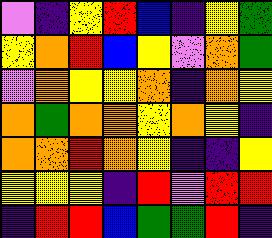[["violet", "indigo", "yellow", "red", "blue", "indigo", "yellow", "green"], ["yellow", "orange", "red", "blue", "yellow", "violet", "orange", "green"], ["violet", "orange", "yellow", "yellow", "orange", "indigo", "orange", "yellow"], ["orange", "green", "orange", "orange", "yellow", "orange", "yellow", "indigo"], ["orange", "orange", "red", "orange", "yellow", "indigo", "indigo", "yellow"], ["yellow", "yellow", "yellow", "indigo", "red", "violet", "red", "red"], ["indigo", "red", "red", "blue", "green", "green", "red", "indigo"]]